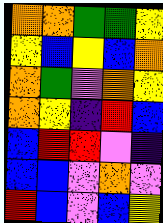[["orange", "orange", "green", "green", "yellow"], ["yellow", "blue", "yellow", "blue", "orange"], ["orange", "green", "violet", "orange", "yellow"], ["orange", "yellow", "indigo", "red", "blue"], ["blue", "red", "red", "violet", "indigo"], ["blue", "blue", "violet", "orange", "violet"], ["red", "blue", "violet", "blue", "yellow"]]